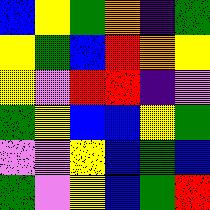[["blue", "yellow", "green", "orange", "indigo", "green"], ["yellow", "green", "blue", "red", "orange", "yellow"], ["yellow", "violet", "red", "red", "indigo", "violet"], ["green", "yellow", "blue", "blue", "yellow", "green"], ["violet", "violet", "yellow", "blue", "green", "blue"], ["green", "violet", "yellow", "blue", "green", "red"]]